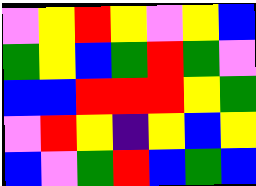[["violet", "yellow", "red", "yellow", "violet", "yellow", "blue"], ["green", "yellow", "blue", "green", "red", "green", "violet"], ["blue", "blue", "red", "red", "red", "yellow", "green"], ["violet", "red", "yellow", "indigo", "yellow", "blue", "yellow"], ["blue", "violet", "green", "red", "blue", "green", "blue"]]